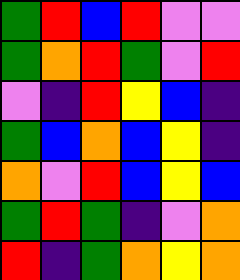[["green", "red", "blue", "red", "violet", "violet"], ["green", "orange", "red", "green", "violet", "red"], ["violet", "indigo", "red", "yellow", "blue", "indigo"], ["green", "blue", "orange", "blue", "yellow", "indigo"], ["orange", "violet", "red", "blue", "yellow", "blue"], ["green", "red", "green", "indigo", "violet", "orange"], ["red", "indigo", "green", "orange", "yellow", "orange"]]